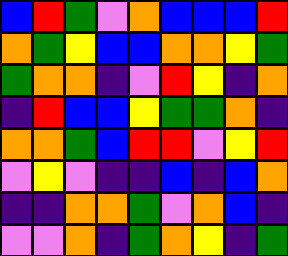[["blue", "red", "green", "violet", "orange", "blue", "blue", "blue", "red"], ["orange", "green", "yellow", "blue", "blue", "orange", "orange", "yellow", "green"], ["green", "orange", "orange", "indigo", "violet", "red", "yellow", "indigo", "orange"], ["indigo", "red", "blue", "blue", "yellow", "green", "green", "orange", "indigo"], ["orange", "orange", "green", "blue", "red", "red", "violet", "yellow", "red"], ["violet", "yellow", "violet", "indigo", "indigo", "blue", "indigo", "blue", "orange"], ["indigo", "indigo", "orange", "orange", "green", "violet", "orange", "blue", "indigo"], ["violet", "violet", "orange", "indigo", "green", "orange", "yellow", "indigo", "green"]]